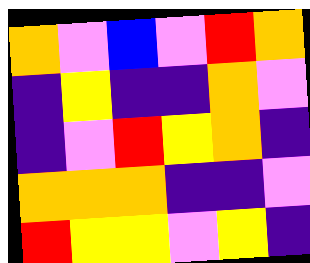[["orange", "violet", "blue", "violet", "red", "orange"], ["indigo", "yellow", "indigo", "indigo", "orange", "violet"], ["indigo", "violet", "red", "yellow", "orange", "indigo"], ["orange", "orange", "orange", "indigo", "indigo", "violet"], ["red", "yellow", "yellow", "violet", "yellow", "indigo"]]